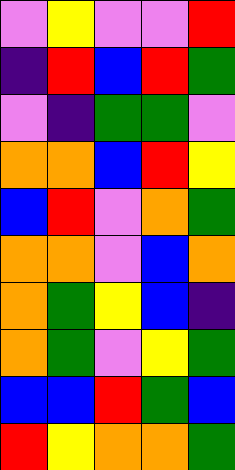[["violet", "yellow", "violet", "violet", "red"], ["indigo", "red", "blue", "red", "green"], ["violet", "indigo", "green", "green", "violet"], ["orange", "orange", "blue", "red", "yellow"], ["blue", "red", "violet", "orange", "green"], ["orange", "orange", "violet", "blue", "orange"], ["orange", "green", "yellow", "blue", "indigo"], ["orange", "green", "violet", "yellow", "green"], ["blue", "blue", "red", "green", "blue"], ["red", "yellow", "orange", "orange", "green"]]